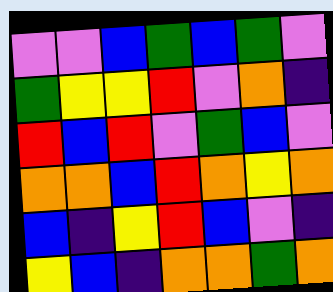[["violet", "violet", "blue", "green", "blue", "green", "violet"], ["green", "yellow", "yellow", "red", "violet", "orange", "indigo"], ["red", "blue", "red", "violet", "green", "blue", "violet"], ["orange", "orange", "blue", "red", "orange", "yellow", "orange"], ["blue", "indigo", "yellow", "red", "blue", "violet", "indigo"], ["yellow", "blue", "indigo", "orange", "orange", "green", "orange"]]